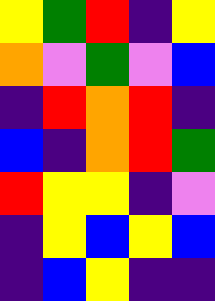[["yellow", "green", "red", "indigo", "yellow"], ["orange", "violet", "green", "violet", "blue"], ["indigo", "red", "orange", "red", "indigo"], ["blue", "indigo", "orange", "red", "green"], ["red", "yellow", "yellow", "indigo", "violet"], ["indigo", "yellow", "blue", "yellow", "blue"], ["indigo", "blue", "yellow", "indigo", "indigo"]]